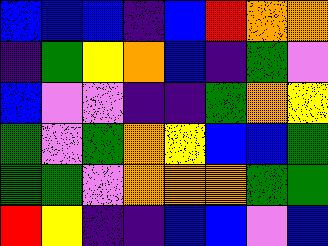[["blue", "blue", "blue", "indigo", "blue", "red", "orange", "orange"], ["indigo", "green", "yellow", "orange", "blue", "indigo", "green", "violet"], ["blue", "violet", "violet", "indigo", "indigo", "green", "orange", "yellow"], ["green", "violet", "green", "orange", "yellow", "blue", "blue", "green"], ["green", "green", "violet", "orange", "orange", "orange", "green", "green"], ["red", "yellow", "indigo", "indigo", "blue", "blue", "violet", "blue"]]